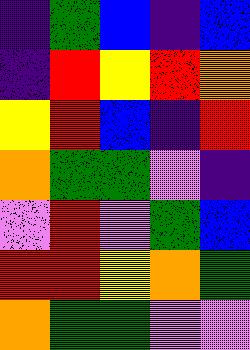[["indigo", "green", "blue", "indigo", "blue"], ["indigo", "red", "yellow", "red", "orange"], ["yellow", "red", "blue", "indigo", "red"], ["orange", "green", "green", "violet", "indigo"], ["violet", "red", "violet", "green", "blue"], ["red", "red", "yellow", "orange", "green"], ["orange", "green", "green", "violet", "violet"]]